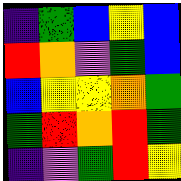[["indigo", "green", "blue", "yellow", "blue"], ["red", "orange", "violet", "green", "blue"], ["blue", "yellow", "yellow", "orange", "green"], ["green", "red", "orange", "red", "green"], ["indigo", "violet", "green", "red", "yellow"]]